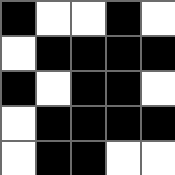[["black", "white", "white", "black", "white"], ["white", "black", "black", "black", "black"], ["black", "white", "black", "black", "white"], ["white", "black", "black", "black", "black"], ["white", "black", "black", "white", "white"]]